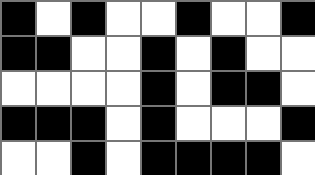[["black", "white", "black", "white", "white", "black", "white", "white", "black"], ["black", "black", "white", "white", "black", "white", "black", "white", "white"], ["white", "white", "white", "white", "black", "white", "black", "black", "white"], ["black", "black", "black", "white", "black", "white", "white", "white", "black"], ["white", "white", "black", "white", "black", "black", "black", "black", "white"]]